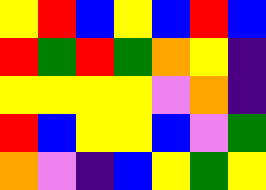[["yellow", "red", "blue", "yellow", "blue", "red", "blue"], ["red", "green", "red", "green", "orange", "yellow", "indigo"], ["yellow", "yellow", "yellow", "yellow", "violet", "orange", "indigo"], ["red", "blue", "yellow", "yellow", "blue", "violet", "green"], ["orange", "violet", "indigo", "blue", "yellow", "green", "yellow"]]